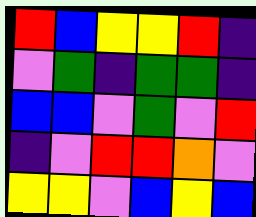[["red", "blue", "yellow", "yellow", "red", "indigo"], ["violet", "green", "indigo", "green", "green", "indigo"], ["blue", "blue", "violet", "green", "violet", "red"], ["indigo", "violet", "red", "red", "orange", "violet"], ["yellow", "yellow", "violet", "blue", "yellow", "blue"]]